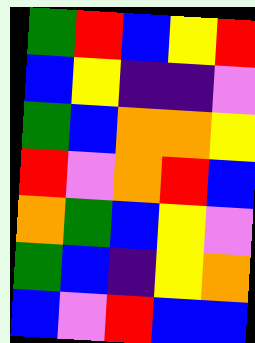[["green", "red", "blue", "yellow", "red"], ["blue", "yellow", "indigo", "indigo", "violet"], ["green", "blue", "orange", "orange", "yellow"], ["red", "violet", "orange", "red", "blue"], ["orange", "green", "blue", "yellow", "violet"], ["green", "blue", "indigo", "yellow", "orange"], ["blue", "violet", "red", "blue", "blue"]]